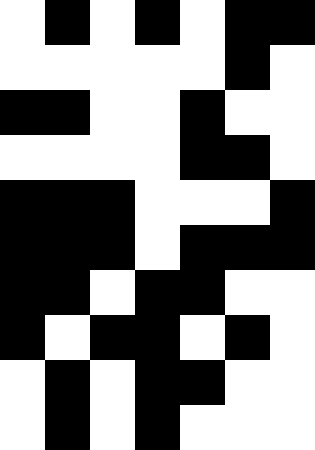[["white", "black", "white", "black", "white", "black", "black"], ["white", "white", "white", "white", "white", "black", "white"], ["black", "black", "white", "white", "black", "white", "white"], ["white", "white", "white", "white", "black", "black", "white"], ["black", "black", "black", "white", "white", "white", "black"], ["black", "black", "black", "white", "black", "black", "black"], ["black", "black", "white", "black", "black", "white", "white"], ["black", "white", "black", "black", "white", "black", "white"], ["white", "black", "white", "black", "black", "white", "white"], ["white", "black", "white", "black", "white", "white", "white"]]